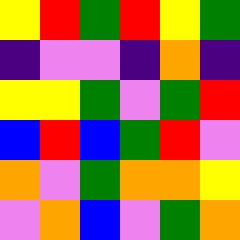[["yellow", "red", "green", "red", "yellow", "green"], ["indigo", "violet", "violet", "indigo", "orange", "indigo"], ["yellow", "yellow", "green", "violet", "green", "red"], ["blue", "red", "blue", "green", "red", "violet"], ["orange", "violet", "green", "orange", "orange", "yellow"], ["violet", "orange", "blue", "violet", "green", "orange"]]